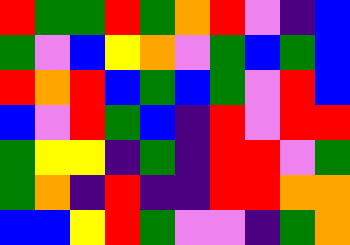[["red", "green", "green", "red", "green", "orange", "red", "violet", "indigo", "blue"], ["green", "violet", "blue", "yellow", "orange", "violet", "green", "blue", "green", "blue"], ["red", "orange", "red", "blue", "green", "blue", "green", "violet", "red", "blue"], ["blue", "violet", "red", "green", "blue", "indigo", "red", "violet", "red", "red"], ["green", "yellow", "yellow", "indigo", "green", "indigo", "red", "red", "violet", "green"], ["green", "orange", "indigo", "red", "indigo", "indigo", "red", "red", "orange", "orange"], ["blue", "blue", "yellow", "red", "green", "violet", "violet", "indigo", "green", "orange"]]